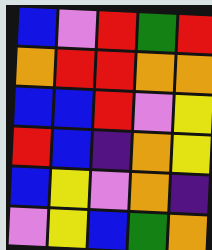[["blue", "violet", "red", "green", "red"], ["orange", "red", "red", "orange", "orange"], ["blue", "blue", "red", "violet", "yellow"], ["red", "blue", "indigo", "orange", "yellow"], ["blue", "yellow", "violet", "orange", "indigo"], ["violet", "yellow", "blue", "green", "orange"]]